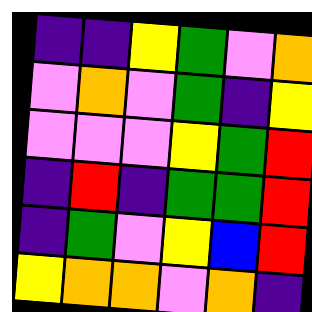[["indigo", "indigo", "yellow", "green", "violet", "orange"], ["violet", "orange", "violet", "green", "indigo", "yellow"], ["violet", "violet", "violet", "yellow", "green", "red"], ["indigo", "red", "indigo", "green", "green", "red"], ["indigo", "green", "violet", "yellow", "blue", "red"], ["yellow", "orange", "orange", "violet", "orange", "indigo"]]